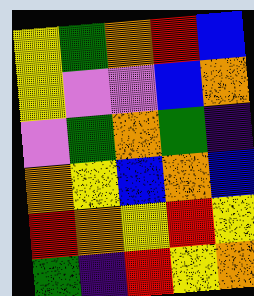[["yellow", "green", "orange", "red", "blue"], ["yellow", "violet", "violet", "blue", "orange"], ["violet", "green", "orange", "green", "indigo"], ["orange", "yellow", "blue", "orange", "blue"], ["red", "orange", "yellow", "red", "yellow"], ["green", "indigo", "red", "yellow", "orange"]]